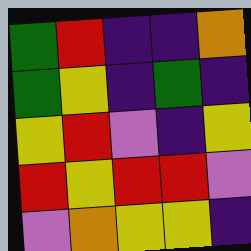[["green", "red", "indigo", "indigo", "orange"], ["green", "yellow", "indigo", "green", "indigo"], ["yellow", "red", "violet", "indigo", "yellow"], ["red", "yellow", "red", "red", "violet"], ["violet", "orange", "yellow", "yellow", "indigo"]]